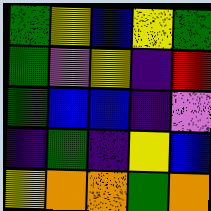[["green", "yellow", "blue", "yellow", "green"], ["green", "violet", "yellow", "indigo", "red"], ["green", "blue", "blue", "indigo", "violet"], ["indigo", "green", "indigo", "yellow", "blue"], ["yellow", "orange", "orange", "green", "orange"]]